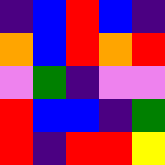[["indigo", "blue", "red", "blue", "indigo"], ["orange", "blue", "red", "orange", "red"], ["violet", "green", "indigo", "violet", "violet"], ["red", "blue", "blue", "indigo", "green"], ["red", "indigo", "red", "red", "yellow"]]